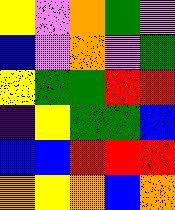[["yellow", "violet", "orange", "green", "violet"], ["blue", "violet", "orange", "violet", "green"], ["yellow", "green", "green", "red", "red"], ["indigo", "yellow", "green", "green", "blue"], ["blue", "blue", "red", "red", "red"], ["orange", "yellow", "orange", "blue", "orange"]]